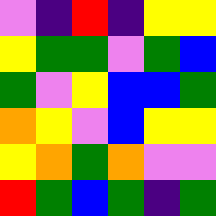[["violet", "indigo", "red", "indigo", "yellow", "yellow"], ["yellow", "green", "green", "violet", "green", "blue"], ["green", "violet", "yellow", "blue", "blue", "green"], ["orange", "yellow", "violet", "blue", "yellow", "yellow"], ["yellow", "orange", "green", "orange", "violet", "violet"], ["red", "green", "blue", "green", "indigo", "green"]]